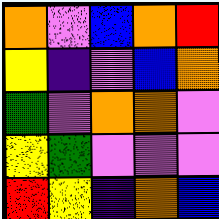[["orange", "violet", "blue", "orange", "red"], ["yellow", "indigo", "violet", "blue", "orange"], ["green", "violet", "orange", "orange", "violet"], ["yellow", "green", "violet", "violet", "violet"], ["red", "yellow", "indigo", "orange", "blue"]]